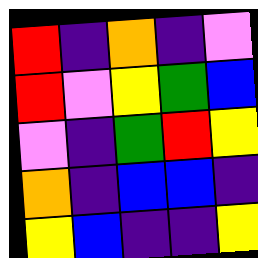[["red", "indigo", "orange", "indigo", "violet"], ["red", "violet", "yellow", "green", "blue"], ["violet", "indigo", "green", "red", "yellow"], ["orange", "indigo", "blue", "blue", "indigo"], ["yellow", "blue", "indigo", "indigo", "yellow"]]